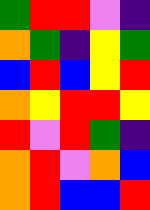[["green", "red", "red", "violet", "indigo"], ["orange", "green", "indigo", "yellow", "green"], ["blue", "red", "blue", "yellow", "red"], ["orange", "yellow", "red", "red", "yellow"], ["red", "violet", "red", "green", "indigo"], ["orange", "red", "violet", "orange", "blue"], ["orange", "red", "blue", "blue", "red"]]